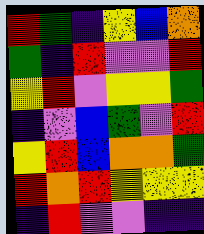[["red", "green", "indigo", "yellow", "blue", "orange"], ["green", "indigo", "red", "violet", "violet", "red"], ["yellow", "red", "violet", "yellow", "yellow", "green"], ["indigo", "violet", "blue", "green", "violet", "red"], ["yellow", "red", "blue", "orange", "orange", "green"], ["red", "orange", "red", "yellow", "yellow", "yellow"], ["indigo", "red", "violet", "violet", "indigo", "indigo"]]